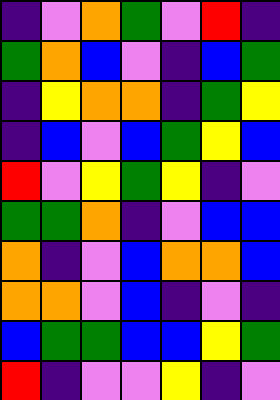[["indigo", "violet", "orange", "green", "violet", "red", "indigo"], ["green", "orange", "blue", "violet", "indigo", "blue", "green"], ["indigo", "yellow", "orange", "orange", "indigo", "green", "yellow"], ["indigo", "blue", "violet", "blue", "green", "yellow", "blue"], ["red", "violet", "yellow", "green", "yellow", "indigo", "violet"], ["green", "green", "orange", "indigo", "violet", "blue", "blue"], ["orange", "indigo", "violet", "blue", "orange", "orange", "blue"], ["orange", "orange", "violet", "blue", "indigo", "violet", "indigo"], ["blue", "green", "green", "blue", "blue", "yellow", "green"], ["red", "indigo", "violet", "violet", "yellow", "indigo", "violet"]]